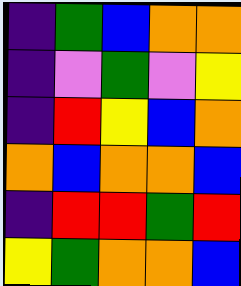[["indigo", "green", "blue", "orange", "orange"], ["indigo", "violet", "green", "violet", "yellow"], ["indigo", "red", "yellow", "blue", "orange"], ["orange", "blue", "orange", "orange", "blue"], ["indigo", "red", "red", "green", "red"], ["yellow", "green", "orange", "orange", "blue"]]